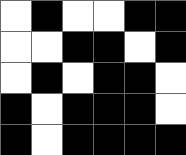[["white", "black", "white", "white", "black", "black"], ["white", "white", "black", "black", "white", "black"], ["white", "black", "white", "black", "black", "white"], ["black", "white", "black", "black", "black", "white"], ["black", "white", "black", "black", "black", "black"]]